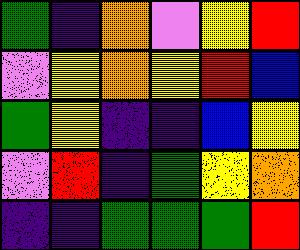[["green", "indigo", "orange", "violet", "yellow", "red"], ["violet", "yellow", "orange", "yellow", "red", "blue"], ["green", "yellow", "indigo", "indigo", "blue", "yellow"], ["violet", "red", "indigo", "green", "yellow", "orange"], ["indigo", "indigo", "green", "green", "green", "red"]]